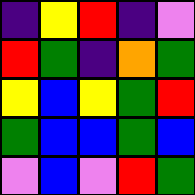[["indigo", "yellow", "red", "indigo", "violet"], ["red", "green", "indigo", "orange", "green"], ["yellow", "blue", "yellow", "green", "red"], ["green", "blue", "blue", "green", "blue"], ["violet", "blue", "violet", "red", "green"]]